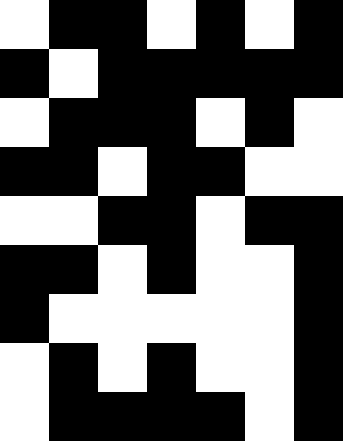[["white", "black", "black", "white", "black", "white", "black"], ["black", "white", "black", "black", "black", "black", "black"], ["white", "black", "black", "black", "white", "black", "white"], ["black", "black", "white", "black", "black", "white", "white"], ["white", "white", "black", "black", "white", "black", "black"], ["black", "black", "white", "black", "white", "white", "black"], ["black", "white", "white", "white", "white", "white", "black"], ["white", "black", "white", "black", "white", "white", "black"], ["white", "black", "black", "black", "black", "white", "black"]]